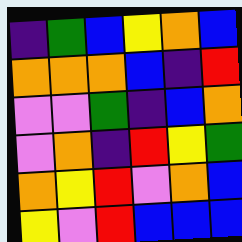[["indigo", "green", "blue", "yellow", "orange", "blue"], ["orange", "orange", "orange", "blue", "indigo", "red"], ["violet", "violet", "green", "indigo", "blue", "orange"], ["violet", "orange", "indigo", "red", "yellow", "green"], ["orange", "yellow", "red", "violet", "orange", "blue"], ["yellow", "violet", "red", "blue", "blue", "blue"]]